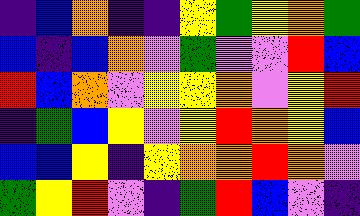[["indigo", "blue", "orange", "indigo", "indigo", "yellow", "green", "yellow", "orange", "green"], ["blue", "indigo", "blue", "orange", "violet", "green", "violet", "violet", "red", "blue"], ["red", "blue", "orange", "violet", "yellow", "yellow", "orange", "violet", "yellow", "red"], ["indigo", "green", "blue", "yellow", "violet", "yellow", "red", "orange", "yellow", "blue"], ["blue", "blue", "yellow", "indigo", "yellow", "orange", "orange", "red", "orange", "violet"], ["green", "yellow", "red", "violet", "indigo", "green", "red", "blue", "violet", "indigo"]]